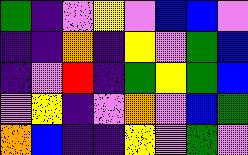[["green", "indigo", "violet", "yellow", "violet", "blue", "blue", "violet"], ["indigo", "indigo", "orange", "indigo", "yellow", "violet", "green", "blue"], ["indigo", "violet", "red", "indigo", "green", "yellow", "green", "blue"], ["violet", "yellow", "indigo", "violet", "orange", "violet", "blue", "green"], ["orange", "blue", "indigo", "indigo", "yellow", "violet", "green", "violet"]]